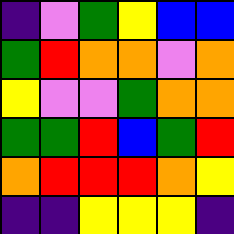[["indigo", "violet", "green", "yellow", "blue", "blue"], ["green", "red", "orange", "orange", "violet", "orange"], ["yellow", "violet", "violet", "green", "orange", "orange"], ["green", "green", "red", "blue", "green", "red"], ["orange", "red", "red", "red", "orange", "yellow"], ["indigo", "indigo", "yellow", "yellow", "yellow", "indigo"]]